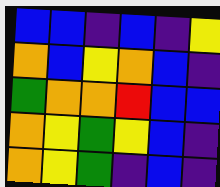[["blue", "blue", "indigo", "blue", "indigo", "yellow"], ["orange", "blue", "yellow", "orange", "blue", "indigo"], ["green", "orange", "orange", "red", "blue", "blue"], ["orange", "yellow", "green", "yellow", "blue", "indigo"], ["orange", "yellow", "green", "indigo", "blue", "indigo"]]